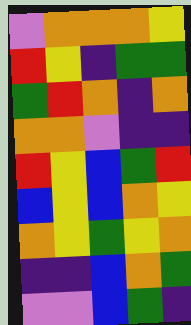[["violet", "orange", "orange", "orange", "yellow"], ["red", "yellow", "indigo", "green", "green"], ["green", "red", "orange", "indigo", "orange"], ["orange", "orange", "violet", "indigo", "indigo"], ["red", "yellow", "blue", "green", "red"], ["blue", "yellow", "blue", "orange", "yellow"], ["orange", "yellow", "green", "yellow", "orange"], ["indigo", "indigo", "blue", "orange", "green"], ["violet", "violet", "blue", "green", "indigo"]]